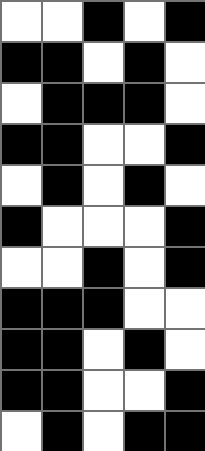[["white", "white", "black", "white", "black"], ["black", "black", "white", "black", "white"], ["white", "black", "black", "black", "white"], ["black", "black", "white", "white", "black"], ["white", "black", "white", "black", "white"], ["black", "white", "white", "white", "black"], ["white", "white", "black", "white", "black"], ["black", "black", "black", "white", "white"], ["black", "black", "white", "black", "white"], ["black", "black", "white", "white", "black"], ["white", "black", "white", "black", "black"]]